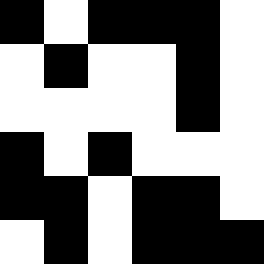[["black", "white", "black", "black", "black", "white"], ["white", "black", "white", "white", "black", "white"], ["white", "white", "white", "white", "black", "white"], ["black", "white", "black", "white", "white", "white"], ["black", "black", "white", "black", "black", "white"], ["white", "black", "white", "black", "black", "black"]]